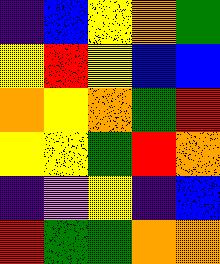[["indigo", "blue", "yellow", "orange", "green"], ["yellow", "red", "yellow", "blue", "blue"], ["orange", "yellow", "orange", "green", "red"], ["yellow", "yellow", "green", "red", "orange"], ["indigo", "violet", "yellow", "indigo", "blue"], ["red", "green", "green", "orange", "orange"]]